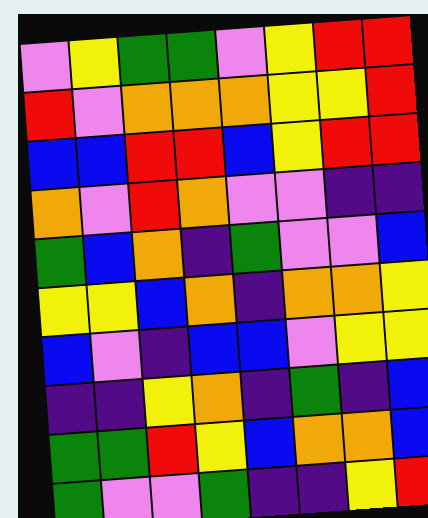[["violet", "yellow", "green", "green", "violet", "yellow", "red", "red"], ["red", "violet", "orange", "orange", "orange", "yellow", "yellow", "red"], ["blue", "blue", "red", "red", "blue", "yellow", "red", "red"], ["orange", "violet", "red", "orange", "violet", "violet", "indigo", "indigo"], ["green", "blue", "orange", "indigo", "green", "violet", "violet", "blue"], ["yellow", "yellow", "blue", "orange", "indigo", "orange", "orange", "yellow"], ["blue", "violet", "indigo", "blue", "blue", "violet", "yellow", "yellow"], ["indigo", "indigo", "yellow", "orange", "indigo", "green", "indigo", "blue"], ["green", "green", "red", "yellow", "blue", "orange", "orange", "blue"], ["green", "violet", "violet", "green", "indigo", "indigo", "yellow", "red"]]